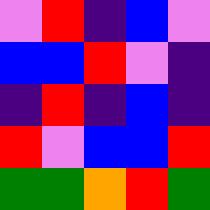[["violet", "red", "indigo", "blue", "violet"], ["blue", "blue", "red", "violet", "indigo"], ["indigo", "red", "indigo", "blue", "indigo"], ["red", "violet", "blue", "blue", "red"], ["green", "green", "orange", "red", "green"]]